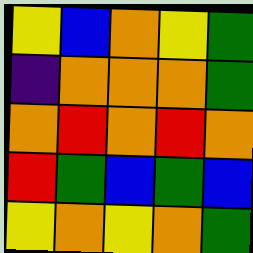[["yellow", "blue", "orange", "yellow", "green"], ["indigo", "orange", "orange", "orange", "green"], ["orange", "red", "orange", "red", "orange"], ["red", "green", "blue", "green", "blue"], ["yellow", "orange", "yellow", "orange", "green"]]